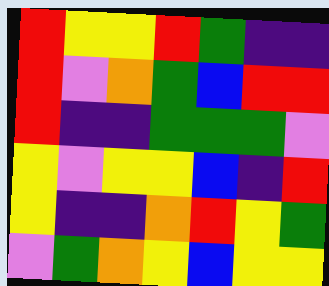[["red", "yellow", "yellow", "red", "green", "indigo", "indigo"], ["red", "violet", "orange", "green", "blue", "red", "red"], ["red", "indigo", "indigo", "green", "green", "green", "violet"], ["yellow", "violet", "yellow", "yellow", "blue", "indigo", "red"], ["yellow", "indigo", "indigo", "orange", "red", "yellow", "green"], ["violet", "green", "orange", "yellow", "blue", "yellow", "yellow"]]